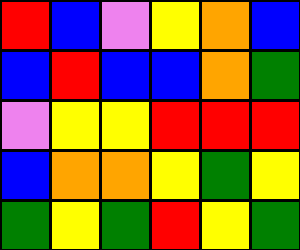[["red", "blue", "violet", "yellow", "orange", "blue"], ["blue", "red", "blue", "blue", "orange", "green"], ["violet", "yellow", "yellow", "red", "red", "red"], ["blue", "orange", "orange", "yellow", "green", "yellow"], ["green", "yellow", "green", "red", "yellow", "green"]]